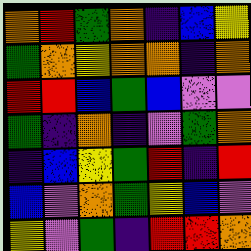[["orange", "red", "green", "orange", "indigo", "blue", "yellow"], ["green", "orange", "yellow", "orange", "orange", "indigo", "orange"], ["red", "red", "blue", "green", "blue", "violet", "violet"], ["green", "indigo", "orange", "indigo", "violet", "green", "orange"], ["indigo", "blue", "yellow", "green", "red", "indigo", "red"], ["blue", "violet", "orange", "green", "yellow", "blue", "violet"], ["yellow", "violet", "green", "indigo", "red", "red", "orange"]]